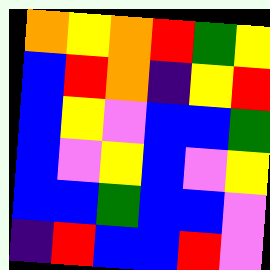[["orange", "yellow", "orange", "red", "green", "yellow"], ["blue", "red", "orange", "indigo", "yellow", "red"], ["blue", "yellow", "violet", "blue", "blue", "green"], ["blue", "violet", "yellow", "blue", "violet", "yellow"], ["blue", "blue", "green", "blue", "blue", "violet"], ["indigo", "red", "blue", "blue", "red", "violet"]]